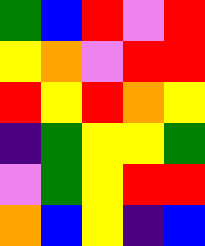[["green", "blue", "red", "violet", "red"], ["yellow", "orange", "violet", "red", "red"], ["red", "yellow", "red", "orange", "yellow"], ["indigo", "green", "yellow", "yellow", "green"], ["violet", "green", "yellow", "red", "red"], ["orange", "blue", "yellow", "indigo", "blue"]]